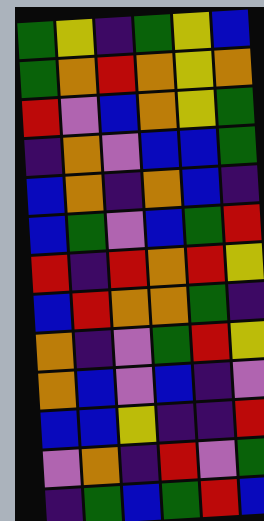[["green", "yellow", "indigo", "green", "yellow", "blue"], ["green", "orange", "red", "orange", "yellow", "orange"], ["red", "violet", "blue", "orange", "yellow", "green"], ["indigo", "orange", "violet", "blue", "blue", "green"], ["blue", "orange", "indigo", "orange", "blue", "indigo"], ["blue", "green", "violet", "blue", "green", "red"], ["red", "indigo", "red", "orange", "red", "yellow"], ["blue", "red", "orange", "orange", "green", "indigo"], ["orange", "indigo", "violet", "green", "red", "yellow"], ["orange", "blue", "violet", "blue", "indigo", "violet"], ["blue", "blue", "yellow", "indigo", "indigo", "red"], ["violet", "orange", "indigo", "red", "violet", "green"], ["indigo", "green", "blue", "green", "red", "blue"]]